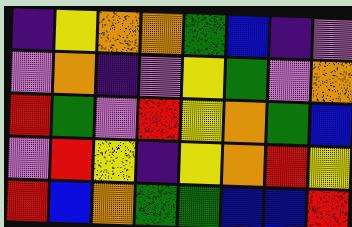[["indigo", "yellow", "orange", "orange", "green", "blue", "indigo", "violet"], ["violet", "orange", "indigo", "violet", "yellow", "green", "violet", "orange"], ["red", "green", "violet", "red", "yellow", "orange", "green", "blue"], ["violet", "red", "yellow", "indigo", "yellow", "orange", "red", "yellow"], ["red", "blue", "orange", "green", "green", "blue", "blue", "red"]]